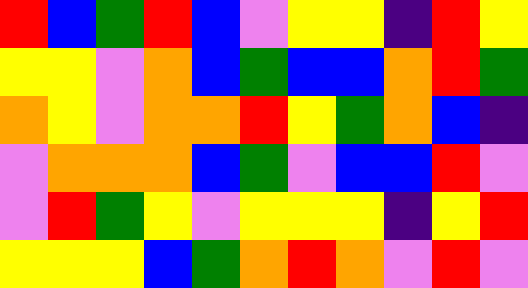[["red", "blue", "green", "red", "blue", "violet", "yellow", "yellow", "indigo", "red", "yellow"], ["yellow", "yellow", "violet", "orange", "blue", "green", "blue", "blue", "orange", "red", "green"], ["orange", "yellow", "violet", "orange", "orange", "red", "yellow", "green", "orange", "blue", "indigo"], ["violet", "orange", "orange", "orange", "blue", "green", "violet", "blue", "blue", "red", "violet"], ["violet", "red", "green", "yellow", "violet", "yellow", "yellow", "yellow", "indigo", "yellow", "red"], ["yellow", "yellow", "yellow", "blue", "green", "orange", "red", "orange", "violet", "red", "violet"]]